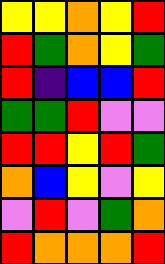[["yellow", "yellow", "orange", "yellow", "red"], ["red", "green", "orange", "yellow", "green"], ["red", "indigo", "blue", "blue", "red"], ["green", "green", "red", "violet", "violet"], ["red", "red", "yellow", "red", "green"], ["orange", "blue", "yellow", "violet", "yellow"], ["violet", "red", "violet", "green", "orange"], ["red", "orange", "orange", "orange", "red"]]